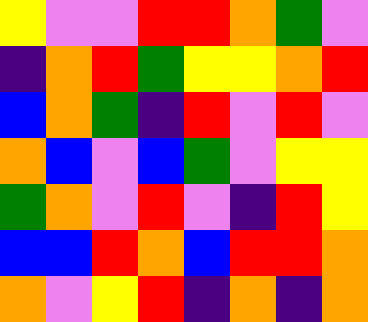[["yellow", "violet", "violet", "red", "red", "orange", "green", "violet"], ["indigo", "orange", "red", "green", "yellow", "yellow", "orange", "red"], ["blue", "orange", "green", "indigo", "red", "violet", "red", "violet"], ["orange", "blue", "violet", "blue", "green", "violet", "yellow", "yellow"], ["green", "orange", "violet", "red", "violet", "indigo", "red", "yellow"], ["blue", "blue", "red", "orange", "blue", "red", "red", "orange"], ["orange", "violet", "yellow", "red", "indigo", "orange", "indigo", "orange"]]